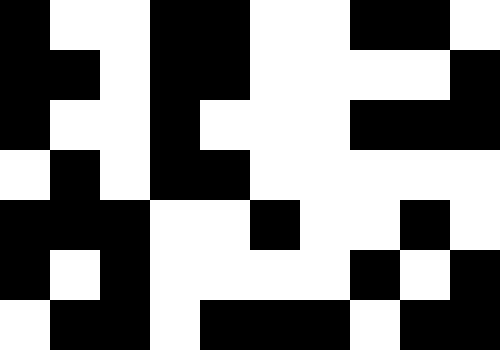[["black", "white", "white", "black", "black", "white", "white", "black", "black", "white"], ["black", "black", "white", "black", "black", "white", "white", "white", "white", "black"], ["black", "white", "white", "black", "white", "white", "white", "black", "black", "black"], ["white", "black", "white", "black", "black", "white", "white", "white", "white", "white"], ["black", "black", "black", "white", "white", "black", "white", "white", "black", "white"], ["black", "white", "black", "white", "white", "white", "white", "black", "white", "black"], ["white", "black", "black", "white", "black", "black", "black", "white", "black", "black"]]